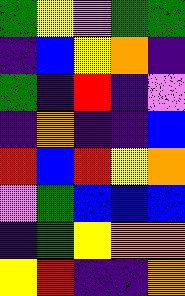[["green", "yellow", "violet", "green", "green"], ["indigo", "blue", "yellow", "orange", "indigo"], ["green", "indigo", "red", "indigo", "violet"], ["indigo", "orange", "indigo", "indigo", "blue"], ["red", "blue", "red", "yellow", "orange"], ["violet", "green", "blue", "blue", "blue"], ["indigo", "green", "yellow", "orange", "orange"], ["yellow", "red", "indigo", "indigo", "orange"]]